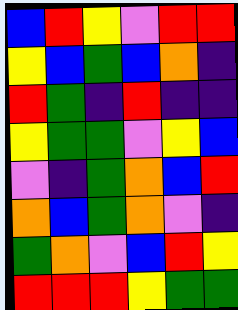[["blue", "red", "yellow", "violet", "red", "red"], ["yellow", "blue", "green", "blue", "orange", "indigo"], ["red", "green", "indigo", "red", "indigo", "indigo"], ["yellow", "green", "green", "violet", "yellow", "blue"], ["violet", "indigo", "green", "orange", "blue", "red"], ["orange", "blue", "green", "orange", "violet", "indigo"], ["green", "orange", "violet", "blue", "red", "yellow"], ["red", "red", "red", "yellow", "green", "green"]]